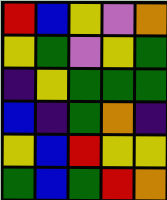[["red", "blue", "yellow", "violet", "orange"], ["yellow", "green", "violet", "yellow", "green"], ["indigo", "yellow", "green", "green", "green"], ["blue", "indigo", "green", "orange", "indigo"], ["yellow", "blue", "red", "yellow", "yellow"], ["green", "blue", "green", "red", "orange"]]